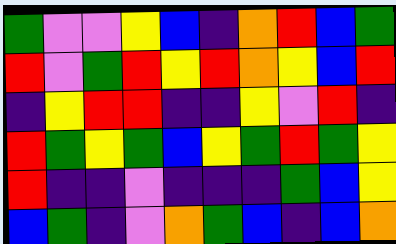[["green", "violet", "violet", "yellow", "blue", "indigo", "orange", "red", "blue", "green"], ["red", "violet", "green", "red", "yellow", "red", "orange", "yellow", "blue", "red"], ["indigo", "yellow", "red", "red", "indigo", "indigo", "yellow", "violet", "red", "indigo"], ["red", "green", "yellow", "green", "blue", "yellow", "green", "red", "green", "yellow"], ["red", "indigo", "indigo", "violet", "indigo", "indigo", "indigo", "green", "blue", "yellow"], ["blue", "green", "indigo", "violet", "orange", "green", "blue", "indigo", "blue", "orange"]]